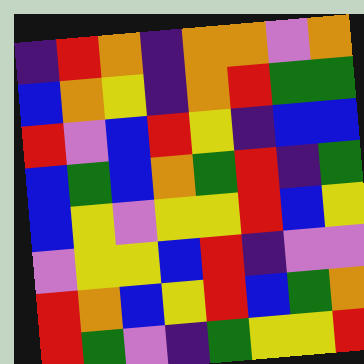[["indigo", "red", "orange", "indigo", "orange", "orange", "violet", "orange"], ["blue", "orange", "yellow", "indigo", "orange", "red", "green", "green"], ["red", "violet", "blue", "red", "yellow", "indigo", "blue", "blue"], ["blue", "green", "blue", "orange", "green", "red", "indigo", "green"], ["blue", "yellow", "violet", "yellow", "yellow", "red", "blue", "yellow"], ["violet", "yellow", "yellow", "blue", "red", "indigo", "violet", "violet"], ["red", "orange", "blue", "yellow", "red", "blue", "green", "orange"], ["red", "green", "violet", "indigo", "green", "yellow", "yellow", "red"]]